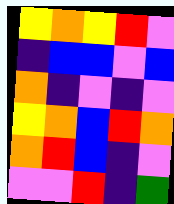[["yellow", "orange", "yellow", "red", "violet"], ["indigo", "blue", "blue", "violet", "blue"], ["orange", "indigo", "violet", "indigo", "violet"], ["yellow", "orange", "blue", "red", "orange"], ["orange", "red", "blue", "indigo", "violet"], ["violet", "violet", "red", "indigo", "green"]]